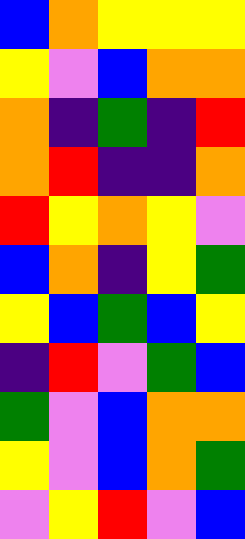[["blue", "orange", "yellow", "yellow", "yellow"], ["yellow", "violet", "blue", "orange", "orange"], ["orange", "indigo", "green", "indigo", "red"], ["orange", "red", "indigo", "indigo", "orange"], ["red", "yellow", "orange", "yellow", "violet"], ["blue", "orange", "indigo", "yellow", "green"], ["yellow", "blue", "green", "blue", "yellow"], ["indigo", "red", "violet", "green", "blue"], ["green", "violet", "blue", "orange", "orange"], ["yellow", "violet", "blue", "orange", "green"], ["violet", "yellow", "red", "violet", "blue"]]